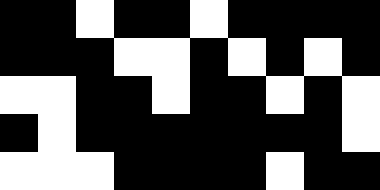[["black", "black", "white", "black", "black", "white", "black", "black", "black", "black"], ["black", "black", "black", "white", "white", "black", "white", "black", "white", "black"], ["white", "white", "black", "black", "white", "black", "black", "white", "black", "white"], ["black", "white", "black", "black", "black", "black", "black", "black", "black", "white"], ["white", "white", "white", "black", "black", "black", "black", "white", "black", "black"]]